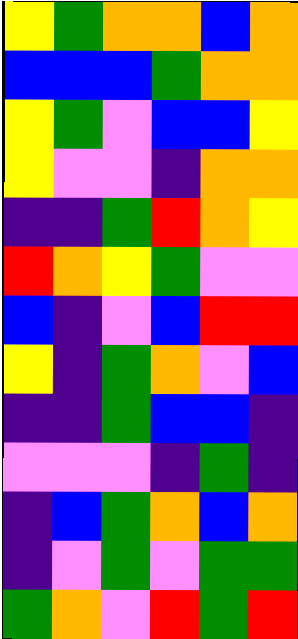[["yellow", "green", "orange", "orange", "blue", "orange"], ["blue", "blue", "blue", "green", "orange", "orange"], ["yellow", "green", "violet", "blue", "blue", "yellow"], ["yellow", "violet", "violet", "indigo", "orange", "orange"], ["indigo", "indigo", "green", "red", "orange", "yellow"], ["red", "orange", "yellow", "green", "violet", "violet"], ["blue", "indigo", "violet", "blue", "red", "red"], ["yellow", "indigo", "green", "orange", "violet", "blue"], ["indigo", "indigo", "green", "blue", "blue", "indigo"], ["violet", "violet", "violet", "indigo", "green", "indigo"], ["indigo", "blue", "green", "orange", "blue", "orange"], ["indigo", "violet", "green", "violet", "green", "green"], ["green", "orange", "violet", "red", "green", "red"]]